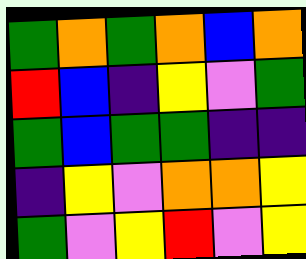[["green", "orange", "green", "orange", "blue", "orange"], ["red", "blue", "indigo", "yellow", "violet", "green"], ["green", "blue", "green", "green", "indigo", "indigo"], ["indigo", "yellow", "violet", "orange", "orange", "yellow"], ["green", "violet", "yellow", "red", "violet", "yellow"]]